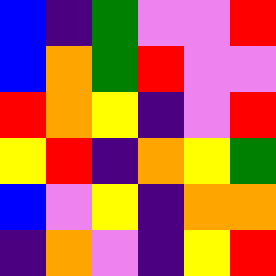[["blue", "indigo", "green", "violet", "violet", "red"], ["blue", "orange", "green", "red", "violet", "violet"], ["red", "orange", "yellow", "indigo", "violet", "red"], ["yellow", "red", "indigo", "orange", "yellow", "green"], ["blue", "violet", "yellow", "indigo", "orange", "orange"], ["indigo", "orange", "violet", "indigo", "yellow", "red"]]